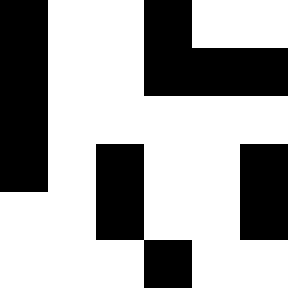[["black", "white", "white", "black", "white", "white"], ["black", "white", "white", "black", "black", "black"], ["black", "white", "white", "white", "white", "white"], ["black", "white", "black", "white", "white", "black"], ["white", "white", "black", "white", "white", "black"], ["white", "white", "white", "black", "white", "white"]]